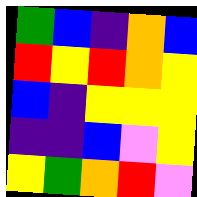[["green", "blue", "indigo", "orange", "blue"], ["red", "yellow", "red", "orange", "yellow"], ["blue", "indigo", "yellow", "yellow", "yellow"], ["indigo", "indigo", "blue", "violet", "yellow"], ["yellow", "green", "orange", "red", "violet"]]